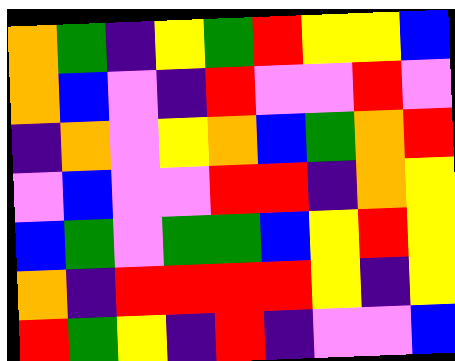[["orange", "green", "indigo", "yellow", "green", "red", "yellow", "yellow", "blue"], ["orange", "blue", "violet", "indigo", "red", "violet", "violet", "red", "violet"], ["indigo", "orange", "violet", "yellow", "orange", "blue", "green", "orange", "red"], ["violet", "blue", "violet", "violet", "red", "red", "indigo", "orange", "yellow"], ["blue", "green", "violet", "green", "green", "blue", "yellow", "red", "yellow"], ["orange", "indigo", "red", "red", "red", "red", "yellow", "indigo", "yellow"], ["red", "green", "yellow", "indigo", "red", "indigo", "violet", "violet", "blue"]]